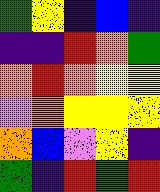[["green", "yellow", "indigo", "blue", "indigo"], ["indigo", "indigo", "red", "orange", "green"], ["orange", "red", "orange", "yellow", "yellow"], ["violet", "orange", "yellow", "yellow", "yellow"], ["orange", "blue", "violet", "yellow", "indigo"], ["green", "indigo", "red", "green", "red"]]